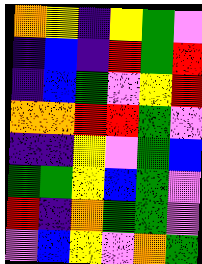[["orange", "yellow", "indigo", "yellow", "green", "violet"], ["indigo", "blue", "indigo", "red", "green", "red"], ["indigo", "blue", "green", "violet", "yellow", "red"], ["orange", "orange", "red", "red", "green", "violet"], ["indigo", "indigo", "yellow", "violet", "green", "blue"], ["green", "green", "yellow", "blue", "green", "violet"], ["red", "indigo", "orange", "green", "green", "violet"], ["violet", "blue", "yellow", "violet", "orange", "green"]]